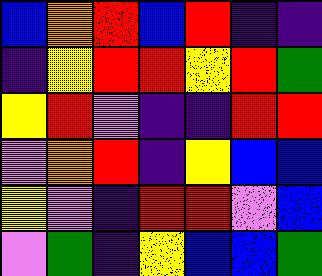[["blue", "orange", "red", "blue", "red", "indigo", "indigo"], ["indigo", "yellow", "red", "red", "yellow", "red", "green"], ["yellow", "red", "violet", "indigo", "indigo", "red", "red"], ["violet", "orange", "red", "indigo", "yellow", "blue", "blue"], ["yellow", "violet", "indigo", "red", "red", "violet", "blue"], ["violet", "green", "indigo", "yellow", "blue", "blue", "green"]]